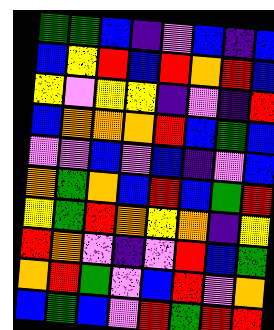[["green", "green", "blue", "indigo", "violet", "blue", "indigo", "blue"], ["blue", "yellow", "red", "blue", "red", "orange", "red", "blue"], ["yellow", "violet", "yellow", "yellow", "indigo", "violet", "indigo", "red"], ["blue", "orange", "orange", "orange", "red", "blue", "green", "blue"], ["violet", "violet", "blue", "violet", "blue", "indigo", "violet", "blue"], ["orange", "green", "orange", "blue", "red", "blue", "green", "red"], ["yellow", "green", "red", "orange", "yellow", "orange", "indigo", "yellow"], ["red", "orange", "violet", "indigo", "violet", "red", "blue", "green"], ["orange", "red", "green", "violet", "blue", "red", "violet", "orange"], ["blue", "green", "blue", "violet", "red", "green", "red", "red"]]